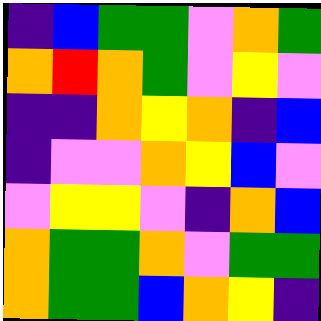[["indigo", "blue", "green", "green", "violet", "orange", "green"], ["orange", "red", "orange", "green", "violet", "yellow", "violet"], ["indigo", "indigo", "orange", "yellow", "orange", "indigo", "blue"], ["indigo", "violet", "violet", "orange", "yellow", "blue", "violet"], ["violet", "yellow", "yellow", "violet", "indigo", "orange", "blue"], ["orange", "green", "green", "orange", "violet", "green", "green"], ["orange", "green", "green", "blue", "orange", "yellow", "indigo"]]